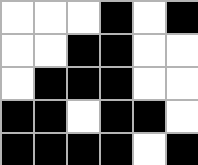[["white", "white", "white", "black", "white", "black"], ["white", "white", "black", "black", "white", "white"], ["white", "black", "black", "black", "white", "white"], ["black", "black", "white", "black", "black", "white"], ["black", "black", "black", "black", "white", "black"]]